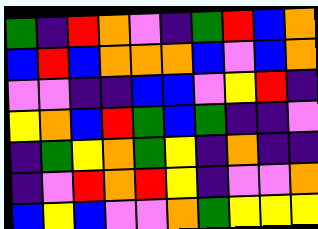[["green", "indigo", "red", "orange", "violet", "indigo", "green", "red", "blue", "orange"], ["blue", "red", "blue", "orange", "orange", "orange", "blue", "violet", "blue", "orange"], ["violet", "violet", "indigo", "indigo", "blue", "blue", "violet", "yellow", "red", "indigo"], ["yellow", "orange", "blue", "red", "green", "blue", "green", "indigo", "indigo", "violet"], ["indigo", "green", "yellow", "orange", "green", "yellow", "indigo", "orange", "indigo", "indigo"], ["indigo", "violet", "red", "orange", "red", "yellow", "indigo", "violet", "violet", "orange"], ["blue", "yellow", "blue", "violet", "violet", "orange", "green", "yellow", "yellow", "yellow"]]